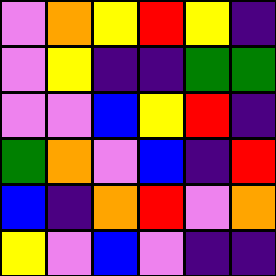[["violet", "orange", "yellow", "red", "yellow", "indigo"], ["violet", "yellow", "indigo", "indigo", "green", "green"], ["violet", "violet", "blue", "yellow", "red", "indigo"], ["green", "orange", "violet", "blue", "indigo", "red"], ["blue", "indigo", "orange", "red", "violet", "orange"], ["yellow", "violet", "blue", "violet", "indigo", "indigo"]]